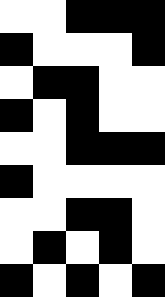[["white", "white", "black", "black", "black"], ["black", "white", "white", "white", "black"], ["white", "black", "black", "white", "white"], ["black", "white", "black", "white", "white"], ["white", "white", "black", "black", "black"], ["black", "white", "white", "white", "white"], ["white", "white", "black", "black", "white"], ["white", "black", "white", "black", "white"], ["black", "white", "black", "white", "black"]]